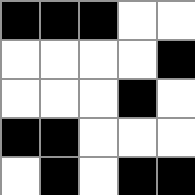[["black", "black", "black", "white", "white"], ["white", "white", "white", "white", "black"], ["white", "white", "white", "black", "white"], ["black", "black", "white", "white", "white"], ["white", "black", "white", "black", "black"]]